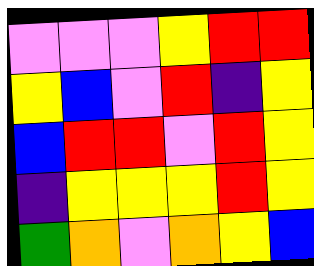[["violet", "violet", "violet", "yellow", "red", "red"], ["yellow", "blue", "violet", "red", "indigo", "yellow"], ["blue", "red", "red", "violet", "red", "yellow"], ["indigo", "yellow", "yellow", "yellow", "red", "yellow"], ["green", "orange", "violet", "orange", "yellow", "blue"]]